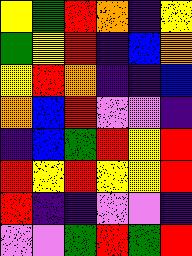[["yellow", "green", "red", "orange", "indigo", "yellow"], ["green", "yellow", "red", "indigo", "blue", "orange"], ["yellow", "red", "orange", "indigo", "indigo", "blue"], ["orange", "blue", "red", "violet", "violet", "indigo"], ["indigo", "blue", "green", "red", "yellow", "red"], ["red", "yellow", "red", "yellow", "yellow", "red"], ["red", "indigo", "indigo", "violet", "violet", "indigo"], ["violet", "violet", "green", "red", "green", "red"]]